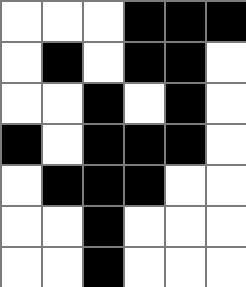[["white", "white", "white", "black", "black", "black"], ["white", "black", "white", "black", "black", "white"], ["white", "white", "black", "white", "black", "white"], ["black", "white", "black", "black", "black", "white"], ["white", "black", "black", "black", "white", "white"], ["white", "white", "black", "white", "white", "white"], ["white", "white", "black", "white", "white", "white"]]